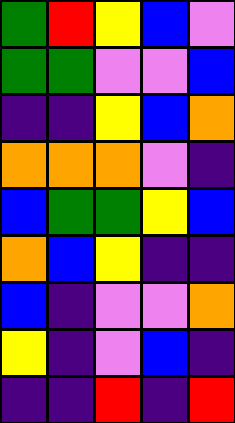[["green", "red", "yellow", "blue", "violet"], ["green", "green", "violet", "violet", "blue"], ["indigo", "indigo", "yellow", "blue", "orange"], ["orange", "orange", "orange", "violet", "indigo"], ["blue", "green", "green", "yellow", "blue"], ["orange", "blue", "yellow", "indigo", "indigo"], ["blue", "indigo", "violet", "violet", "orange"], ["yellow", "indigo", "violet", "blue", "indigo"], ["indigo", "indigo", "red", "indigo", "red"]]